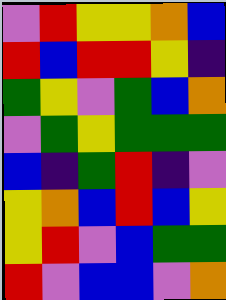[["violet", "red", "yellow", "yellow", "orange", "blue"], ["red", "blue", "red", "red", "yellow", "indigo"], ["green", "yellow", "violet", "green", "blue", "orange"], ["violet", "green", "yellow", "green", "green", "green"], ["blue", "indigo", "green", "red", "indigo", "violet"], ["yellow", "orange", "blue", "red", "blue", "yellow"], ["yellow", "red", "violet", "blue", "green", "green"], ["red", "violet", "blue", "blue", "violet", "orange"]]